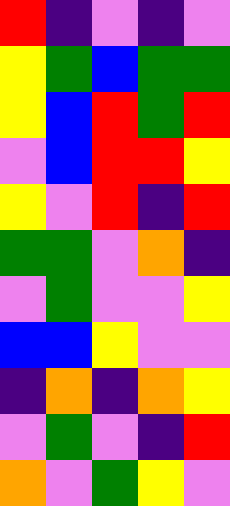[["red", "indigo", "violet", "indigo", "violet"], ["yellow", "green", "blue", "green", "green"], ["yellow", "blue", "red", "green", "red"], ["violet", "blue", "red", "red", "yellow"], ["yellow", "violet", "red", "indigo", "red"], ["green", "green", "violet", "orange", "indigo"], ["violet", "green", "violet", "violet", "yellow"], ["blue", "blue", "yellow", "violet", "violet"], ["indigo", "orange", "indigo", "orange", "yellow"], ["violet", "green", "violet", "indigo", "red"], ["orange", "violet", "green", "yellow", "violet"]]